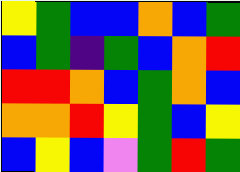[["yellow", "green", "blue", "blue", "orange", "blue", "green"], ["blue", "green", "indigo", "green", "blue", "orange", "red"], ["red", "red", "orange", "blue", "green", "orange", "blue"], ["orange", "orange", "red", "yellow", "green", "blue", "yellow"], ["blue", "yellow", "blue", "violet", "green", "red", "green"]]